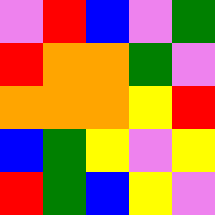[["violet", "red", "blue", "violet", "green"], ["red", "orange", "orange", "green", "violet"], ["orange", "orange", "orange", "yellow", "red"], ["blue", "green", "yellow", "violet", "yellow"], ["red", "green", "blue", "yellow", "violet"]]